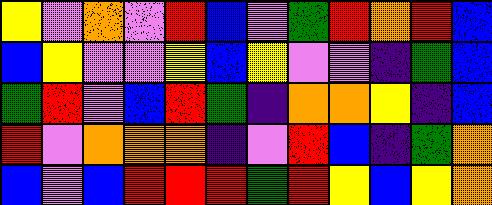[["yellow", "violet", "orange", "violet", "red", "blue", "violet", "green", "red", "orange", "red", "blue"], ["blue", "yellow", "violet", "violet", "yellow", "blue", "yellow", "violet", "violet", "indigo", "green", "blue"], ["green", "red", "violet", "blue", "red", "green", "indigo", "orange", "orange", "yellow", "indigo", "blue"], ["red", "violet", "orange", "orange", "orange", "indigo", "violet", "red", "blue", "indigo", "green", "orange"], ["blue", "violet", "blue", "red", "red", "red", "green", "red", "yellow", "blue", "yellow", "orange"]]